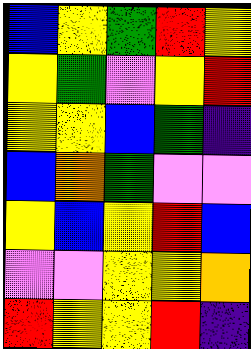[["blue", "yellow", "green", "red", "yellow"], ["yellow", "green", "violet", "yellow", "red"], ["yellow", "yellow", "blue", "green", "indigo"], ["blue", "orange", "green", "violet", "violet"], ["yellow", "blue", "yellow", "red", "blue"], ["violet", "violet", "yellow", "yellow", "orange"], ["red", "yellow", "yellow", "red", "indigo"]]